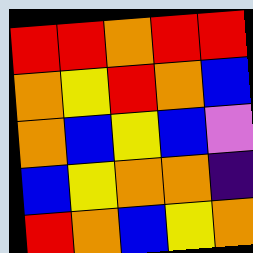[["red", "red", "orange", "red", "red"], ["orange", "yellow", "red", "orange", "blue"], ["orange", "blue", "yellow", "blue", "violet"], ["blue", "yellow", "orange", "orange", "indigo"], ["red", "orange", "blue", "yellow", "orange"]]